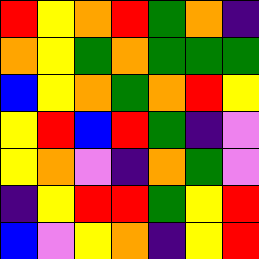[["red", "yellow", "orange", "red", "green", "orange", "indigo"], ["orange", "yellow", "green", "orange", "green", "green", "green"], ["blue", "yellow", "orange", "green", "orange", "red", "yellow"], ["yellow", "red", "blue", "red", "green", "indigo", "violet"], ["yellow", "orange", "violet", "indigo", "orange", "green", "violet"], ["indigo", "yellow", "red", "red", "green", "yellow", "red"], ["blue", "violet", "yellow", "orange", "indigo", "yellow", "red"]]